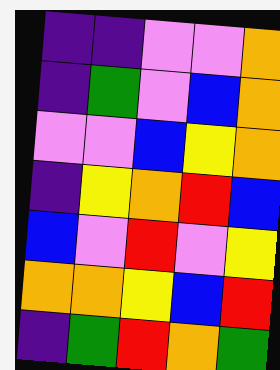[["indigo", "indigo", "violet", "violet", "orange"], ["indigo", "green", "violet", "blue", "orange"], ["violet", "violet", "blue", "yellow", "orange"], ["indigo", "yellow", "orange", "red", "blue"], ["blue", "violet", "red", "violet", "yellow"], ["orange", "orange", "yellow", "blue", "red"], ["indigo", "green", "red", "orange", "green"]]